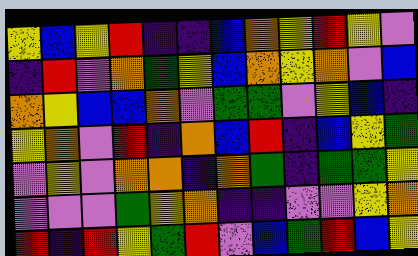[["yellow", "blue", "yellow", "red", "indigo", "indigo", "blue", "orange", "yellow", "red", "yellow", "violet"], ["indigo", "red", "violet", "orange", "green", "yellow", "blue", "orange", "yellow", "orange", "violet", "blue"], ["orange", "yellow", "blue", "blue", "orange", "violet", "green", "green", "violet", "yellow", "blue", "indigo"], ["yellow", "orange", "violet", "red", "indigo", "orange", "blue", "red", "indigo", "blue", "yellow", "green"], ["violet", "yellow", "violet", "orange", "orange", "indigo", "orange", "green", "indigo", "green", "green", "yellow"], ["violet", "violet", "violet", "green", "yellow", "orange", "indigo", "indigo", "violet", "violet", "yellow", "orange"], ["red", "indigo", "red", "yellow", "green", "red", "violet", "blue", "green", "red", "blue", "yellow"]]